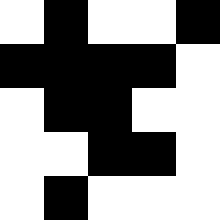[["white", "black", "white", "white", "black"], ["black", "black", "black", "black", "white"], ["white", "black", "black", "white", "white"], ["white", "white", "black", "black", "white"], ["white", "black", "white", "white", "white"]]